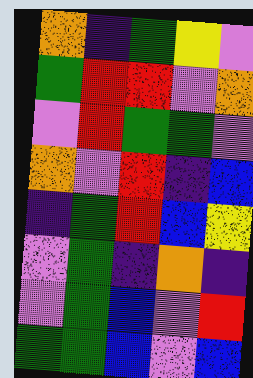[["orange", "indigo", "green", "yellow", "violet"], ["green", "red", "red", "violet", "orange"], ["violet", "red", "green", "green", "violet"], ["orange", "violet", "red", "indigo", "blue"], ["indigo", "green", "red", "blue", "yellow"], ["violet", "green", "indigo", "orange", "indigo"], ["violet", "green", "blue", "violet", "red"], ["green", "green", "blue", "violet", "blue"]]